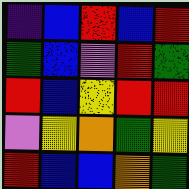[["indigo", "blue", "red", "blue", "red"], ["green", "blue", "violet", "red", "green"], ["red", "blue", "yellow", "red", "red"], ["violet", "yellow", "orange", "green", "yellow"], ["red", "blue", "blue", "orange", "green"]]